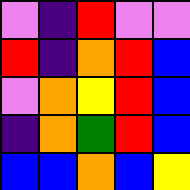[["violet", "indigo", "red", "violet", "violet"], ["red", "indigo", "orange", "red", "blue"], ["violet", "orange", "yellow", "red", "blue"], ["indigo", "orange", "green", "red", "blue"], ["blue", "blue", "orange", "blue", "yellow"]]